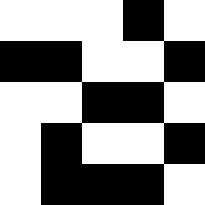[["white", "white", "white", "black", "white"], ["black", "black", "white", "white", "black"], ["white", "white", "black", "black", "white"], ["white", "black", "white", "white", "black"], ["white", "black", "black", "black", "white"]]